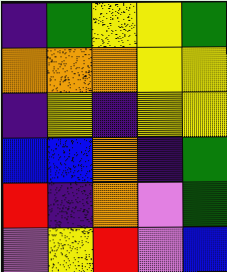[["indigo", "green", "yellow", "yellow", "green"], ["orange", "orange", "orange", "yellow", "yellow"], ["indigo", "yellow", "indigo", "yellow", "yellow"], ["blue", "blue", "orange", "indigo", "green"], ["red", "indigo", "orange", "violet", "green"], ["violet", "yellow", "red", "violet", "blue"]]